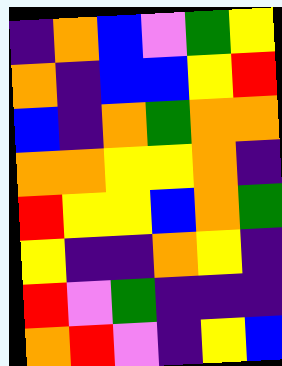[["indigo", "orange", "blue", "violet", "green", "yellow"], ["orange", "indigo", "blue", "blue", "yellow", "red"], ["blue", "indigo", "orange", "green", "orange", "orange"], ["orange", "orange", "yellow", "yellow", "orange", "indigo"], ["red", "yellow", "yellow", "blue", "orange", "green"], ["yellow", "indigo", "indigo", "orange", "yellow", "indigo"], ["red", "violet", "green", "indigo", "indigo", "indigo"], ["orange", "red", "violet", "indigo", "yellow", "blue"]]